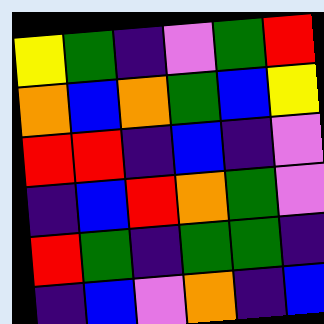[["yellow", "green", "indigo", "violet", "green", "red"], ["orange", "blue", "orange", "green", "blue", "yellow"], ["red", "red", "indigo", "blue", "indigo", "violet"], ["indigo", "blue", "red", "orange", "green", "violet"], ["red", "green", "indigo", "green", "green", "indigo"], ["indigo", "blue", "violet", "orange", "indigo", "blue"]]